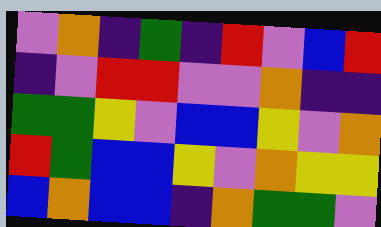[["violet", "orange", "indigo", "green", "indigo", "red", "violet", "blue", "red"], ["indigo", "violet", "red", "red", "violet", "violet", "orange", "indigo", "indigo"], ["green", "green", "yellow", "violet", "blue", "blue", "yellow", "violet", "orange"], ["red", "green", "blue", "blue", "yellow", "violet", "orange", "yellow", "yellow"], ["blue", "orange", "blue", "blue", "indigo", "orange", "green", "green", "violet"]]